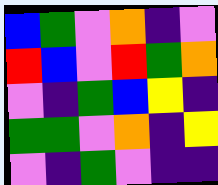[["blue", "green", "violet", "orange", "indigo", "violet"], ["red", "blue", "violet", "red", "green", "orange"], ["violet", "indigo", "green", "blue", "yellow", "indigo"], ["green", "green", "violet", "orange", "indigo", "yellow"], ["violet", "indigo", "green", "violet", "indigo", "indigo"]]